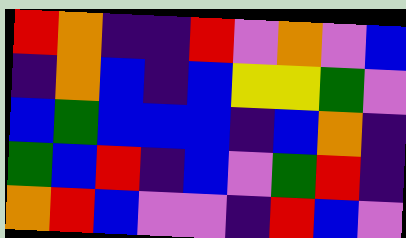[["red", "orange", "indigo", "indigo", "red", "violet", "orange", "violet", "blue"], ["indigo", "orange", "blue", "indigo", "blue", "yellow", "yellow", "green", "violet"], ["blue", "green", "blue", "blue", "blue", "indigo", "blue", "orange", "indigo"], ["green", "blue", "red", "indigo", "blue", "violet", "green", "red", "indigo"], ["orange", "red", "blue", "violet", "violet", "indigo", "red", "blue", "violet"]]